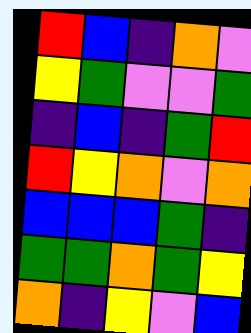[["red", "blue", "indigo", "orange", "violet"], ["yellow", "green", "violet", "violet", "green"], ["indigo", "blue", "indigo", "green", "red"], ["red", "yellow", "orange", "violet", "orange"], ["blue", "blue", "blue", "green", "indigo"], ["green", "green", "orange", "green", "yellow"], ["orange", "indigo", "yellow", "violet", "blue"]]